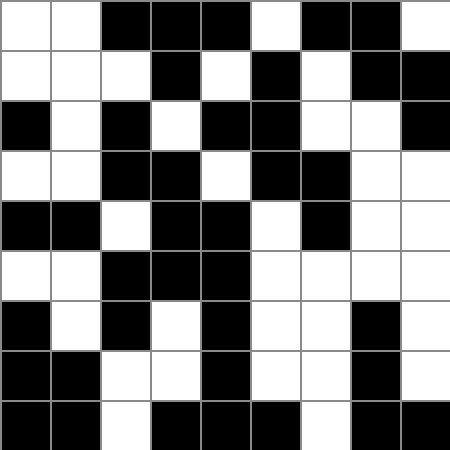[["white", "white", "black", "black", "black", "white", "black", "black", "white"], ["white", "white", "white", "black", "white", "black", "white", "black", "black"], ["black", "white", "black", "white", "black", "black", "white", "white", "black"], ["white", "white", "black", "black", "white", "black", "black", "white", "white"], ["black", "black", "white", "black", "black", "white", "black", "white", "white"], ["white", "white", "black", "black", "black", "white", "white", "white", "white"], ["black", "white", "black", "white", "black", "white", "white", "black", "white"], ["black", "black", "white", "white", "black", "white", "white", "black", "white"], ["black", "black", "white", "black", "black", "black", "white", "black", "black"]]